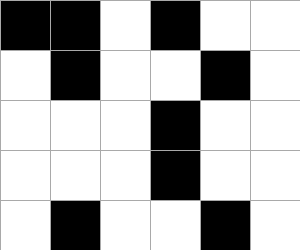[["black", "black", "white", "black", "white", "white"], ["white", "black", "white", "white", "black", "white"], ["white", "white", "white", "black", "white", "white"], ["white", "white", "white", "black", "white", "white"], ["white", "black", "white", "white", "black", "white"]]